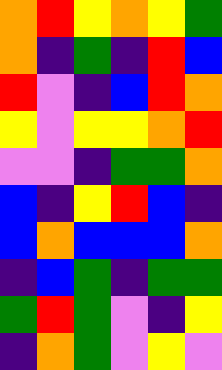[["orange", "red", "yellow", "orange", "yellow", "green"], ["orange", "indigo", "green", "indigo", "red", "blue"], ["red", "violet", "indigo", "blue", "red", "orange"], ["yellow", "violet", "yellow", "yellow", "orange", "red"], ["violet", "violet", "indigo", "green", "green", "orange"], ["blue", "indigo", "yellow", "red", "blue", "indigo"], ["blue", "orange", "blue", "blue", "blue", "orange"], ["indigo", "blue", "green", "indigo", "green", "green"], ["green", "red", "green", "violet", "indigo", "yellow"], ["indigo", "orange", "green", "violet", "yellow", "violet"]]